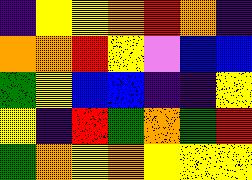[["indigo", "yellow", "yellow", "orange", "red", "orange", "indigo"], ["orange", "orange", "red", "yellow", "violet", "blue", "blue"], ["green", "yellow", "blue", "blue", "indigo", "indigo", "yellow"], ["yellow", "indigo", "red", "green", "orange", "green", "red"], ["green", "orange", "yellow", "orange", "yellow", "yellow", "yellow"]]